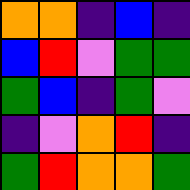[["orange", "orange", "indigo", "blue", "indigo"], ["blue", "red", "violet", "green", "green"], ["green", "blue", "indigo", "green", "violet"], ["indigo", "violet", "orange", "red", "indigo"], ["green", "red", "orange", "orange", "green"]]